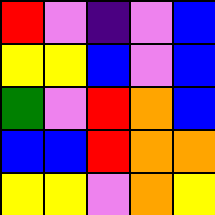[["red", "violet", "indigo", "violet", "blue"], ["yellow", "yellow", "blue", "violet", "blue"], ["green", "violet", "red", "orange", "blue"], ["blue", "blue", "red", "orange", "orange"], ["yellow", "yellow", "violet", "orange", "yellow"]]